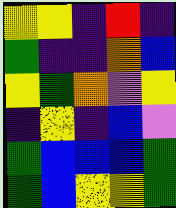[["yellow", "yellow", "indigo", "red", "indigo"], ["green", "indigo", "indigo", "orange", "blue"], ["yellow", "green", "orange", "violet", "yellow"], ["indigo", "yellow", "indigo", "blue", "violet"], ["green", "blue", "blue", "blue", "green"], ["green", "blue", "yellow", "yellow", "green"]]